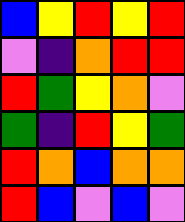[["blue", "yellow", "red", "yellow", "red"], ["violet", "indigo", "orange", "red", "red"], ["red", "green", "yellow", "orange", "violet"], ["green", "indigo", "red", "yellow", "green"], ["red", "orange", "blue", "orange", "orange"], ["red", "blue", "violet", "blue", "violet"]]